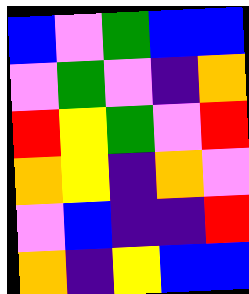[["blue", "violet", "green", "blue", "blue"], ["violet", "green", "violet", "indigo", "orange"], ["red", "yellow", "green", "violet", "red"], ["orange", "yellow", "indigo", "orange", "violet"], ["violet", "blue", "indigo", "indigo", "red"], ["orange", "indigo", "yellow", "blue", "blue"]]